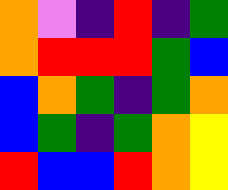[["orange", "violet", "indigo", "red", "indigo", "green"], ["orange", "red", "red", "red", "green", "blue"], ["blue", "orange", "green", "indigo", "green", "orange"], ["blue", "green", "indigo", "green", "orange", "yellow"], ["red", "blue", "blue", "red", "orange", "yellow"]]